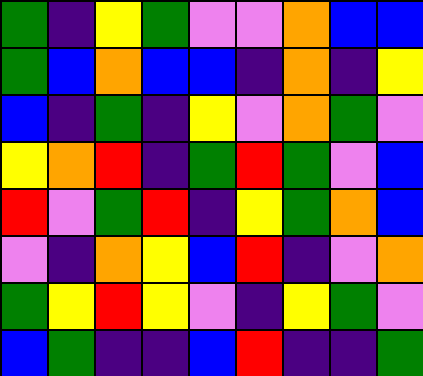[["green", "indigo", "yellow", "green", "violet", "violet", "orange", "blue", "blue"], ["green", "blue", "orange", "blue", "blue", "indigo", "orange", "indigo", "yellow"], ["blue", "indigo", "green", "indigo", "yellow", "violet", "orange", "green", "violet"], ["yellow", "orange", "red", "indigo", "green", "red", "green", "violet", "blue"], ["red", "violet", "green", "red", "indigo", "yellow", "green", "orange", "blue"], ["violet", "indigo", "orange", "yellow", "blue", "red", "indigo", "violet", "orange"], ["green", "yellow", "red", "yellow", "violet", "indigo", "yellow", "green", "violet"], ["blue", "green", "indigo", "indigo", "blue", "red", "indigo", "indigo", "green"]]